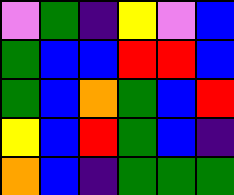[["violet", "green", "indigo", "yellow", "violet", "blue"], ["green", "blue", "blue", "red", "red", "blue"], ["green", "blue", "orange", "green", "blue", "red"], ["yellow", "blue", "red", "green", "blue", "indigo"], ["orange", "blue", "indigo", "green", "green", "green"]]